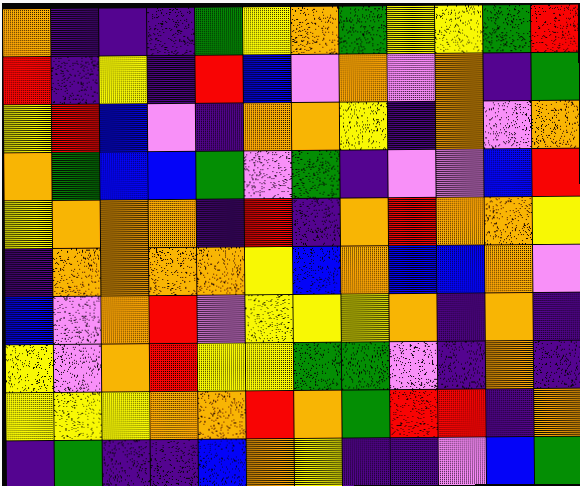[["orange", "indigo", "indigo", "indigo", "green", "yellow", "orange", "green", "yellow", "yellow", "green", "red"], ["red", "indigo", "yellow", "indigo", "red", "blue", "violet", "orange", "violet", "orange", "indigo", "green"], ["yellow", "red", "blue", "violet", "indigo", "orange", "orange", "yellow", "indigo", "orange", "violet", "orange"], ["orange", "green", "blue", "blue", "green", "violet", "green", "indigo", "violet", "violet", "blue", "red"], ["yellow", "orange", "orange", "orange", "indigo", "red", "indigo", "orange", "red", "orange", "orange", "yellow"], ["indigo", "orange", "orange", "orange", "orange", "yellow", "blue", "orange", "blue", "blue", "orange", "violet"], ["blue", "violet", "orange", "red", "violet", "yellow", "yellow", "yellow", "orange", "indigo", "orange", "indigo"], ["yellow", "violet", "orange", "red", "yellow", "yellow", "green", "green", "violet", "indigo", "orange", "indigo"], ["yellow", "yellow", "yellow", "orange", "orange", "red", "orange", "green", "red", "red", "indigo", "orange"], ["indigo", "green", "indigo", "indigo", "blue", "orange", "yellow", "indigo", "indigo", "violet", "blue", "green"]]